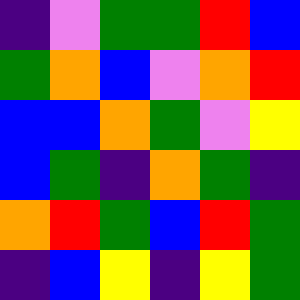[["indigo", "violet", "green", "green", "red", "blue"], ["green", "orange", "blue", "violet", "orange", "red"], ["blue", "blue", "orange", "green", "violet", "yellow"], ["blue", "green", "indigo", "orange", "green", "indigo"], ["orange", "red", "green", "blue", "red", "green"], ["indigo", "blue", "yellow", "indigo", "yellow", "green"]]